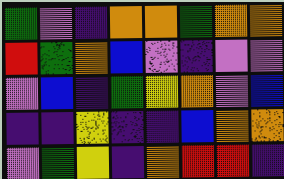[["green", "violet", "indigo", "orange", "orange", "green", "orange", "orange"], ["red", "green", "orange", "blue", "violet", "indigo", "violet", "violet"], ["violet", "blue", "indigo", "green", "yellow", "orange", "violet", "blue"], ["indigo", "indigo", "yellow", "indigo", "indigo", "blue", "orange", "orange"], ["violet", "green", "yellow", "indigo", "orange", "red", "red", "indigo"]]